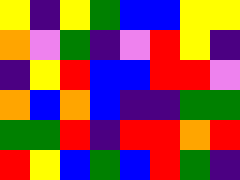[["yellow", "indigo", "yellow", "green", "blue", "blue", "yellow", "yellow"], ["orange", "violet", "green", "indigo", "violet", "red", "yellow", "indigo"], ["indigo", "yellow", "red", "blue", "blue", "red", "red", "violet"], ["orange", "blue", "orange", "blue", "indigo", "indigo", "green", "green"], ["green", "green", "red", "indigo", "red", "red", "orange", "red"], ["red", "yellow", "blue", "green", "blue", "red", "green", "indigo"]]